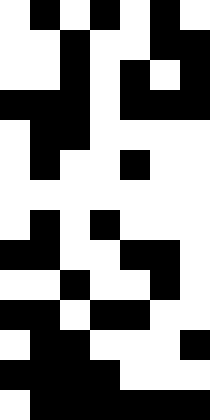[["white", "black", "white", "black", "white", "black", "white"], ["white", "white", "black", "white", "white", "black", "black"], ["white", "white", "black", "white", "black", "white", "black"], ["black", "black", "black", "white", "black", "black", "black"], ["white", "black", "black", "white", "white", "white", "white"], ["white", "black", "white", "white", "black", "white", "white"], ["white", "white", "white", "white", "white", "white", "white"], ["white", "black", "white", "black", "white", "white", "white"], ["black", "black", "white", "white", "black", "black", "white"], ["white", "white", "black", "white", "white", "black", "white"], ["black", "black", "white", "black", "black", "white", "white"], ["white", "black", "black", "white", "white", "white", "black"], ["black", "black", "black", "black", "white", "white", "white"], ["white", "black", "black", "black", "black", "black", "black"]]